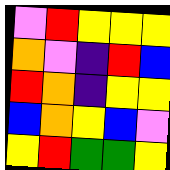[["violet", "red", "yellow", "yellow", "yellow"], ["orange", "violet", "indigo", "red", "blue"], ["red", "orange", "indigo", "yellow", "yellow"], ["blue", "orange", "yellow", "blue", "violet"], ["yellow", "red", "green", "green", "yellow"]]